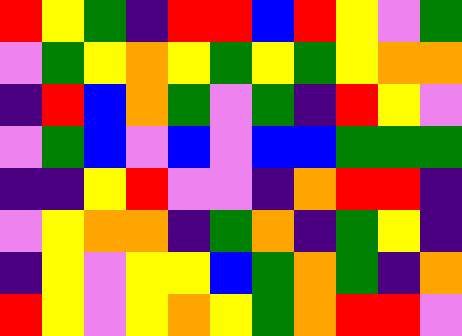[["red", "yellow", "green", "indigo", "red", "red", "blue", "red", "yellow", "violet", "green"], ["violet", "green", "yellow", "orange", "yellow", "green", "yellow", "green", "yellow", "orange", "orange"], ["indigo", "red", "blue", "orange", "green", "violet", "green", "indigo", "red", "yellow", "violet"], ["violet", "green", "blue", "violet", "blue", "violet", "blue", "blue", "green", "green", "green"], ["indigo", "indigo", "yellow", "red", "violet", "violet", "indigo", "orange", "red", "red", "indigo"], ["violet", "yellow", "orange", "orange", "indigo", "green", "orange", "indigo", "green", "yellow", "indigo"], ["indigo", "yellow", "violet", "yellow", "yellow", "blue", "green", "orange", "green", "indigo", "orange"], ["red", "yellow", "violet", "yellow", "orange", "yellow", "green", "orange", "red", "red", "violet"]]